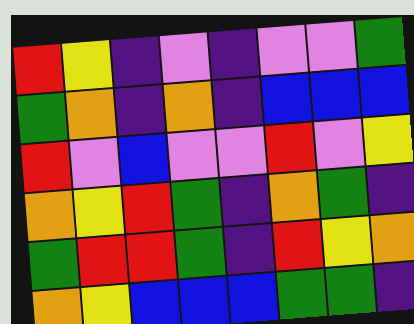[["red", "yellow", "indigo", "violet", "indigo", "violet", "violet", "green"], ["green", "orange", "indigo", "orange", "indigo", "blue", "blue", "blue"], ["red", "violet", "blue", "violet", "violet", "red", "violet", "yellow"], ["orange", "yellow", "red", "green", "indigo", "orange", "green", "indigo"], ["green", "red", "red", "green", "indigo", "red", "yellow", "orange"], ["orange", "yellow", "blue", "blue", "blue", "green", "green", "indigo"]]